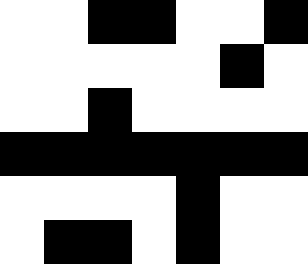[["white", "white", "black", "black", "white", "white", "black"], ["white", "white", "white", "white", "white", "black", "white"], ["white", "white", "black", "white", "white", "white", "white"], ["black", "black", "black", "black", "black", "black", "black"], ["white", "white", "white", "white", "black", "white", "white"], ["white", "black", "black", "white", "black", "white", "white"]]